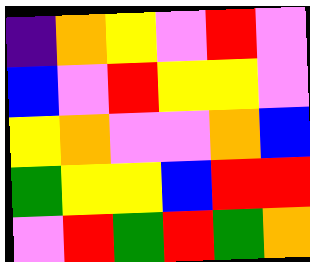[["indigo", "orange", "yellow", "violet", "red", "violet"], ["blue", "violet", "red", "yellow", "yellow", "violet"], ["yellow", "orange", "violet", "violet", "orange", "blue"], ["green", "yellow", "yellow", "blue", "red", "red"], ["violet", "red", "green", "red", "green", "orange"]]